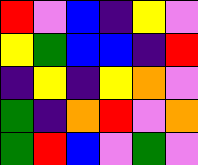[["red", "violet", "blue", "indigo", "yellow", "violet"], ["yellow", "green", "blue", "blue", "indigo", "red"], ["indigo", "yellow", "indigo", "yellow", "orange", "violet"], ["green", "indigo", "orange", "red", "violet", "orange"], ["green", "red", "blue", "violet", "green", "violet"]]